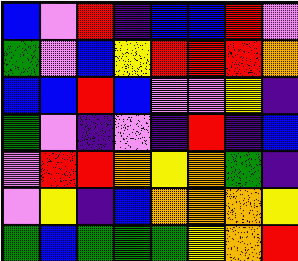[["blue", "violet", "red", "indigo", "blue", "blue", "red", "violet"], ["green", "violet", "blue", "yellow", "red", "red", "red", "orange"], ["blue", "blue", "red", "blue", "violet", "violet", "yellow", "indigo"], ["green", "violet", "indigo", "violet", "indigo", "red", "indigo", "blue"], ["violet", "red", "red", "orange", "yellow", "orange", "green", "indigo"], ["violet", "yellow", "indigo", "blue", "orange", "orange", "orange", "yellow"], ["green", "blue", "green", "green", "green", "yellow", "orange", "red"]]